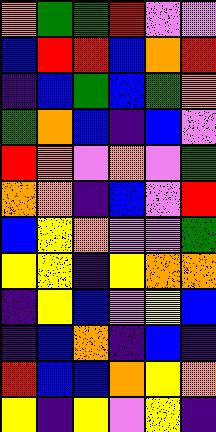[["orange", "green", "green", "red", "violet", "violet"], ["blue", "red", "red", "blue", "orange", "red"], ["indigo", "blue", "green", "blue", "green", "orange"], ["green", "orange", "blue", "indigo", "blue", "violet"], ["red", "orange", "violet", "orange", "violet", "green"], ["orange", "orange", "indigo", "blue", "violet", "red"], ["blue", "yellow", "orange", "violet", "violet", "green"], ["yellow", "yellow", "indigo", "yellow", "orange", "orange"], ["indigo", "yellow", "blue", "violet", "yellow", "blue"], ["indigo", "blue", "orange", "indigo", "blue", "indigo"], ["red", "blue", "blue", "orange", "yellow", "orange"], ["yellow", "indigo", "yellow", "violet", "yellow", "indigo"]]